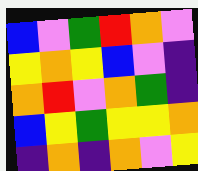[["blue", "violet", "green", "red", "orange", "violet"], ["yellow", "orange", "yellow", "blue", "violet", "indigo"], ["orange", "red", "violet", "orange", "green", "indigo"], ["blue", "yellow", "green", "yellow", "yellow", "orange"], ["indigo", "orange", "indigo", "orange", "violet", "yellow"]]